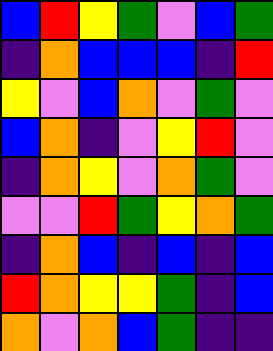[["blue", "red", "yellow", "green", "violet", "blue", "green"], ["indigo", "orange", "blue", "blue", "blue", "indigo", "red"], ["yellow", "violet", "blue", "orange", "violet", "green", "violet"], ["blue", "orange", "indigo", "violet", "yellow", "red", "violet"], ["indigo", "orange", "yellow", "violet", "orange", "green", "violet"], ["violet", "violet", "red", "green", "yellow", "orange", "green"], ["indigo", "orange", "blue", "indigo", "blue", "indigo", "blue"], ["red", "orange", "yellow", "yellow", "green", "indigo", "blue"], ["orange", "violet", "orange", "blue", "green", "indigo", "indigo"]]